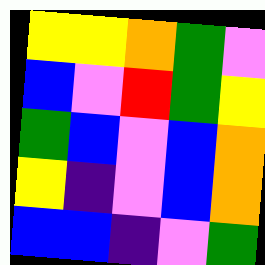[["yellow", "yellow", "orange", "green", "violet"], ["blue", "violet", "red", "green", "yellow"], ["green", "blue", "violet", "blue", "orange"], ["yellow", "indigo", "violet", "blue", "orange"], ["blue", "blue", "indigo", "violet", "green"]]